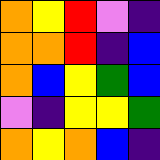[["orange", "yellow", "red", "violet", "indigo"], ["orange", "orange", "red", "indigo", "blue"], ["orange", "blue", "yellow", "green", "blue"], ["violet", "indigo", "yellow", "yellow", "green"], ["orange", "yellow", "orange", "blue", "indigo"]]